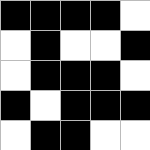[["black", "black", "black", "black", "white"], ["white", "black", "white", "white", "black"], ["white", "black", "black", "black", "white"], ["black", "white", "black", "black", "black"], ["white", "black", "black", "white", "white"]]